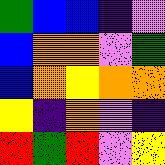[["green", "blue", "blue", "indigo", "violet"], ["blue", "orange", "orange", "violet", "green"], ["blue", "orange", "yellow", "orange", "orange"], ["yellow", "indigo", "orange", "violet", "indigo"], ["red", "green", "red", "violet", "yellow"]]